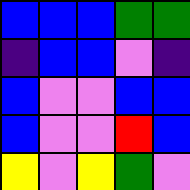[["blue", "blue", "blue", "green", "green"], ["indigo", "blue", "blue", "violet", "indigo"], ["blue", "violet", "violet", "blue", "blue"], ["blue", "violet", "violet", "red", "blue"], ["yellow", "violet", "yellow", "green", "violet"]]